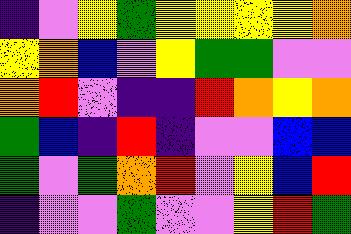[["indigo", "violet", "yellow", "green", "yellow", "yellow", "yellow", "yellow", "orange"], ["yellow", "orange", "blue", "violet", "yellow", "green", "green", "violet", "violet"], ["orange", "red", "violet", "indigo", "indigo", "red", "orange", "yellow", "orange"], ["green", "blue", "indigo", "red", "indigo", "violet", "violet", "blue", "blue"], ["green", "violet", "green", "orange", "red", "violet", "yellow", "blue", "red"], ["indigo", "violet", "violet", "green", "violet", "violet", "yellow", "red", "green"]]